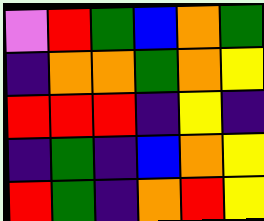[["violet", "red", "green", "blue", "orange", "green"], ["indigo", "orange", "orange", "green", "orange", "yellow"], ["red", "red", "red", "indigo", "yellow", "indigo"], ["indigo", "green", "indigo", "blue", "orange", "yellow"], ["red", "green", "indigo", "orange", "red", "yellow"]]